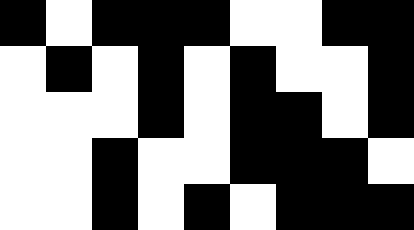[["black", "white", "black", "black", "black", "white", "white", "black", "black"], ["white", "black", "white", "black", "white", "black", "white", "white", "black"], ["white", "white", "white", "black", "white", "black", "black", "white", "black"], ["white", "white", "black", "white", "white", "black", "black", "black", "white"], ["white", "white", "black", "white", "black", "white", "black", "black", "black"]]